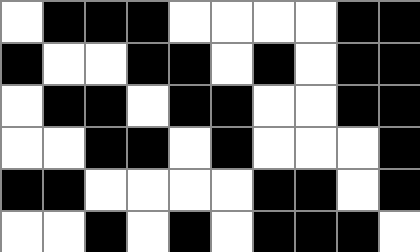[["white", "black", "black", "black", "white", "white", "white", "white", "black", "black"], ["black", "white", "white", "black", "black", "white", "black", "white", "black", "black"], ["white", "black", "black", "white", "black", "black", "white", "white", "black", "black"], ["white", "white", "black", "black", "white", "black", "white", "white", "white", "black"], ["black", "black", "white", "white", "white", "white", "black", "black", "white", "black"], ["white", "white", "black", "white", "black", "white", "black", "black", "black", "white"]]